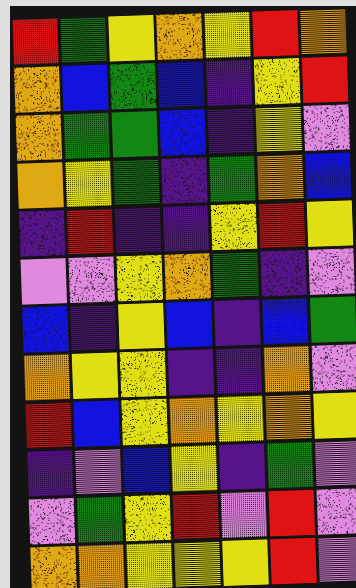[["red", "green", "yellow", "orange", "yellow", "red", "orange"], ["orange", "blue", "green", "blue", "indigo", "yellow", "red"], ["orange", "green", "green", "blue", "indigo", "yellow", "violet"], ["orange", "yellow", "green", "indigo", "green", "orange", "blue"], ["indigo", "red", "indigo", "indigo", "yellow", "red", "yellow"], ["violet", "violet", "yellow", "orange", "green", "indigo", "violet"], ["blue", "indigo", "yellow", "blue", "indigo", "blue", "green"], ["orange", "yellow", "yellow", "indigo", "indigo", "orange", "violet"], ["red", "blue", "yellow", "orange", "yellow", "orange", "yellow"], ["indigo", "violet", "blue", "yellow", "indigo", "green", "violet"], ["violet", "green", "yellow", "red", "violet", "red", "violet"], ["orange", "orange", "yellow", "yellow", "yellow", "red", "violet"]]